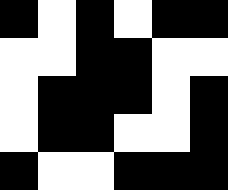[["black", "white", "black", "white", "black", "black"], ["white", "white", "black", "black", "white", "white"], ["white", "black", "black", "black", "white", "black"], ["white", "black", "black", "white", "white", "black"], ["black", "white", "white", "black", "black", "black"]]